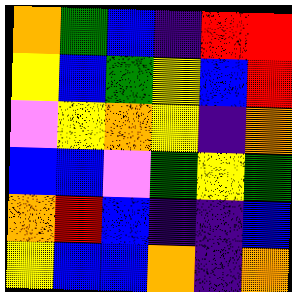[["orange", "green", "blue", "indigo", "red", "red"], ["yellow", "blue", "green", "yellow", "blue", "red"], ["violet", "yellow", "orange", "yellow", "indigo", "orange"], ["blue", "blue", "violet", "green", "yellow", "green"], ["orange", "red", "blue", "indigo", "indigo", "blue"], ["yellow", "blue", "blue", "orange", "indigo", "orange"]]